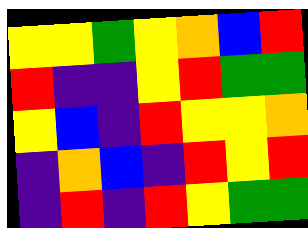[["yellow", "yellow", "green", "yellow", "orange", "blue", "red"], ["red", "indigo", "indigo", "yellow", "red", "green", "green"], ["yellow", "blue", "indigo", "red", "yellow", "yellow", "orange"], ["indigo", "orange", "blue", "indigo", "red", "yellow", "red"], ["indigo", "red", "indigo", "red", "yellow", "green", "green"]]